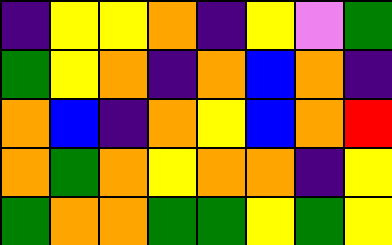[["indigo", "yellow", "yellow", "orange", "indigo", "yellow", "violet", "green"], ["green", "yellow", "orange", "indigo", "orange", "blue", "orange", "indigo"], ["orange", "blue", "indigo", "orange", "yellow", "blue", "orange", "red"], ["orange", "green", "orange", "yellow", "orange", "orange", "indigo", "yellow"], ["green", "orange", "orange", "green", "green", "yellow", "green", "yellow"]]